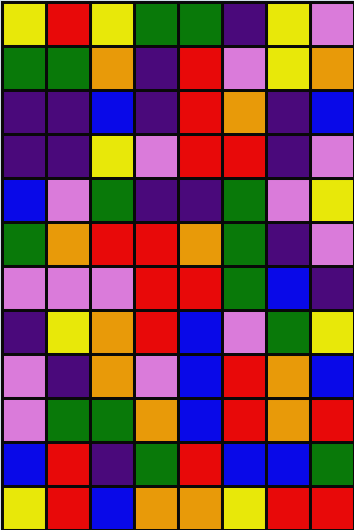[["yellow", "red", "yellow", "green", "green", "indigo", "yellow", "violet"], ["green", "green", "orange", "indigo", "red", "violet", "yellow", "orange"], ["indigo", "indigo", "blue", "indigo", "red", "orange", "indigo", "blue"], ["indigo", "indigo", "yellow", "violet", "red", "red", "indigo", "violet"], ["blue", "violet", "green", "indigo", "indigo", "green", "violet", "yellow"], ["green", "orange", "red", "red", "orange", "green", "indigo", "violet"], ["violet", "violet", "violet", "red", "red", "green", "blue", "indigo"], ["indigo", "yellow", "orange", "red", "blue", "violet", "green", "yellow"], ["violet", "indigo", "orange", "violet", "blue", "red", "orange", "blue"], ["violet", "green", "green", "orange", "blue", "red", "orange", "red"], ["blue", "red", "indigo", "green", "red", "blue", "blue", "green"], ["yellow", "red", "blue", "orange", "orange", "yellow", "red", "red"]]